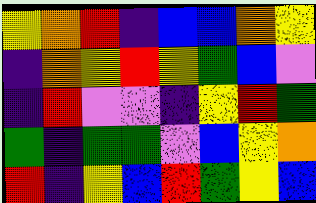[["yellow", "orange", "red", "indigo", "blue", "blue", "orange", "yellow"], ["indigo", "orange", "yellow", "red", "yellow", "green", "blue", "violet"], ["indigo", "red", "violet", "violet", "indigo", "yellow", "red", "green"], ["green", "indigo", "green", "green", "violet", "blue", "yellow", "orange"], ["red", "indigo", "yellow", "blue", "red", "green", "yellow", "blue"]]